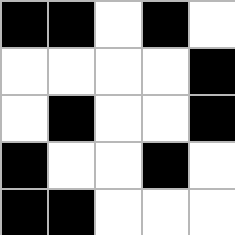[["black", "black", "white", "black", "white"], ["white", "white", "white", "white", "black"], ["white", "black", "white", "white", "black"], ["black", "white", "white", "black", "white"], ["black", "black", "white", "white", "white"]]